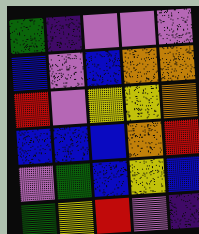[["green", "indigo", "violet", "violet", "violet"], ["blue", "violet", "blue", "orange", "orange"], ["red", "violet", "yellow", "yellow", "orange"], ["blue", "blue", "blue", "orange", "red"], ["violet", "green", "blue", "yellow", "blue"], ["green", "yellow", "red", "violet", "indigo"]]